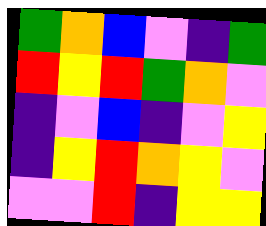[["green", "orange", "blue", "violet", "indigo", "green"], ["red", "yellow", "red", "green", "orange", "violet"], ["indigo", "violet", "blue", "indigo", "violet", "yellow"], ["indigo", "yellow", "red", "orange", "yellow", "violet"], ["violet", "violet", "red", "indigo", "yellow", "yellow"]]